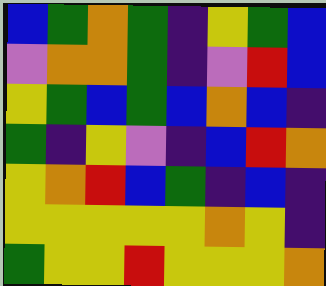[["blue", "green", "orange", "green", "indigo", "yellow", "green", "blue"], ["violet", "orange", "orange", "green", "indigo", "violet", "red", "blue"], ["yellow", "green", "blue", "green", "blue", "orange", "blue", "indigo"], ["green", "indigo", "yellow", "violet", "indigo", "blue", "red", "orange"], ["yellow", "orange", "red", "blue", "green", "indigo", "blue", "indigo"], ["yellow", "yellow", "yellow", "yellow", "yellow", "orange", "yellow", "indigo"], ["green", "yellow", "yellow", "red", "yellow", "yellow", "yellow", "orange"]]